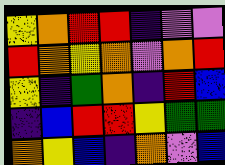[["yellow", "orange", "red", "red", "indigo", "violet", "violet"], ["red", "orange", "yellow", "orange", "violet", "orange", "red"], ["yellow", "indigo", "green", "orange", "indigo", "red", "blue"], ["indigo", "blue", "red", "red", "yellow", "green", "green"], ["orange", "yellow", "blue", "indigo", "orange", "violet", "blue"]]